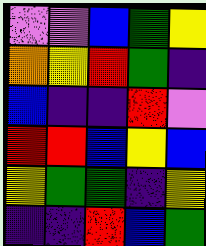[["violet", "violet", "blue", "green", "yellow"], ["orange", "yellow", "red", "green", "indigo"], ["blue", "indigo", "indigo", "red", "violet"], ["red", "red", "blue", "yellow", "blue"], ["yellow", "green", "green", "indigo", "yellow"], ["indigo", "indigo", "red", "blue", "green"]]